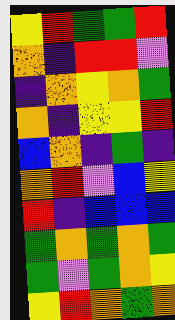[["yellow", "red", "green", "green", "red"], ["orange", "indigo", "red", "red", "violet"], ["indigo", "orange", "yellow", "orange", "green"], ["orange", "indigo", "yellow", "yellow", "red"], ["blue", "orange", "indigo", "green", "indigo"], ["orange", "red", "violet", "blue", "yellow"], ["red", "indigo", "blue", "blue", "blue"], ["green", "orange", "green", "orange", "green"], ["green", "violet", "green", "orange", "yellow"], ["yellow", "red", "orange", "green", "orange"]]